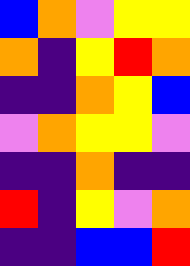[["blue", "orange", "violet", "yellow", "yellow"], ["orange", "indigo", "yellow", "red", "orange"], ["indigo", "indigo", "orange", "yellow", "blue"], ["violet", "orange", "yellow", "yellow", "violet"], ["indigo", "indigo", "orange", "indigo", "indigo"], ["red", "indigo", "yellow", "violet", "orange"], ["indigo", "indigo", "blue", "blue", "red"]]